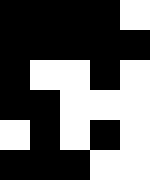[["black", "black", "black", "black", "white"], ["black", "black", "black", "black", "black"], ["black", "white", "white", "black", "white"], ["black", "black", "white", "white", "white"], ["white", "black", "white", "black", "white"], ["black", "black", "black", "white", "white"]]